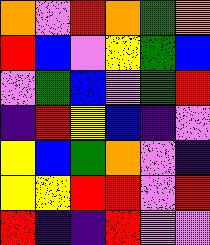[["orange", "violet", "red", "orange", "green", "orange"], ["red", "blue", "violet", "yellow", "green", "blue"], ["violet", "green", "blue", "violet", "green", "red"], ["indigo", "red", "yellow", "blue", "indigo", "violet"], ["yellow", "blue", "green", "orange", "violet", "indigo"], ["yellow", "yellow", "red", "red", "violet", "red"], ["red", "indigo", "indigo", "red", "violet", "violet"]]